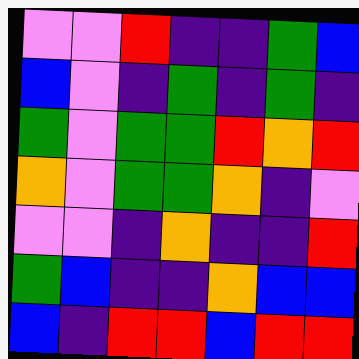[["violet", "violet", "red", "indigo", "indigo", "green", "blue"], ["blue", "violet", "indigo", "green", "indigo", "green", "indigo"], ["green", "violet", "green", "green", "red", "orange", "red"], ["orange", "violet", "green", "green", "orange", "indigo", "violet"], ["violet", "violet", "indigo", "orange", "indigo", "indigo", "red"], ["green", "blue", "indigo", "indigo", "orange", "blue", "blue"], ["blue", "indigo", "red", "red", "blue", "red", "red"]]